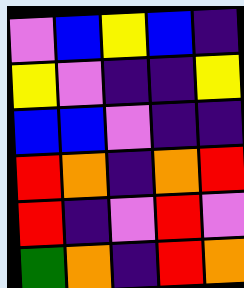[["violet", "blue", "yellow", "blue", "indigo"], ["yellow", "violet", "indigo", "indigo", "yellow"], ["blue", "blue", "violet", "indigo", "indigo"], ["red", "orange", "indigo", "orange", "red"], ["red", "indigo", "violet", "red", "violet"], ["green", "orange", "indigo", "red", "orange"]]